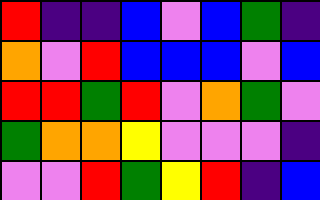[["red", "indigo", "indigo", "blue", "violet", "blue", "green", "indigo"], ["orange", "violet", "red", "blue", "blue", "blue", "violet", "blue"], ["red", "red", "green", "red", "violet", "orange", "green", "violet"], ["green", "orange", "orange", "yellow", "violet", "violet", "violet", "indigo"], ["violet", "violet", "red", "green", "yellow", "red", "indigo", "blue"]]